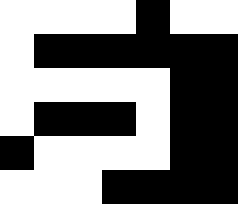[["white", "white", "white", "white", "black", "white", "white"], ["white", "black", "black", "black", "black", "black", "black"], ["white", "white", "white", "white", "white", "black", "black"], ["white", "black", "black", "black", "white", "black", "black"], ["black", "white", "white", "white", "white", "black", "black"], ["white", "white", "white", "black", "black", "black", "black"]]